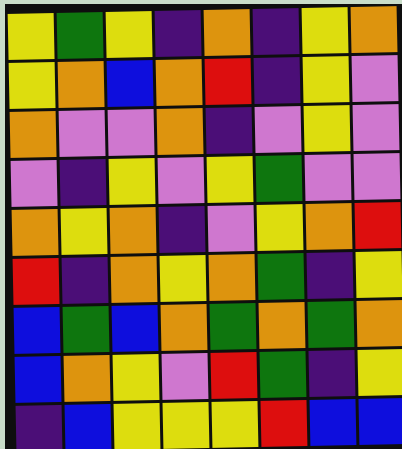[["yellow", "green", "yellow", "indigo", "orange", "indigo", "yellow", "orange"], ["yellow", "orange", "blue", "orange", "red", "indigo", "yellow", "violet"], ["orange", "violet", "violet", "orange", "indigo", "violet", "yellow", "violet"], ["violet", "indigo", "yellow", "violet", "yellow", "green", "violet", "violet"], ["orange", "yellow", "orange", "indigo", "violet", "yellow", "orange", "red"], ["red", "indigo", "orange", "yellow", "orange", "green", "indigo", "yellow"], ["blue", "green", "blue", "orange", "green", "orange", "green", "orange"], ["blue", "orange", "yellow", "violet", "red", "green", "indigo", "yellow"], ["indigo", "blue", "yellow", "yellow", "yellow", "red", "blue", "blue"]]